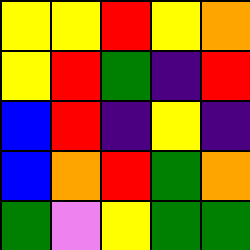[["yellow", "yellow", "red", "yellow", "orange"], ["yellow", "red", "green", "indigo", "red"], ["blue", "red", "indigo", "yellow", "indigo"], ["blue", "orange", "red", "green", "orange"], ["green", "violet", "yellow", "green", "green"]]